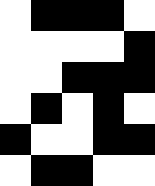[["white", "black", "black", "black", "white"], ["white", "white", "white", "white", "black"], ["white", "white", "black", "black", "black"], ["white", "black", "white", "black", "white"], ["black", "white", "white", "black", "black"], ["white", "black", "black", "white", "white"]]